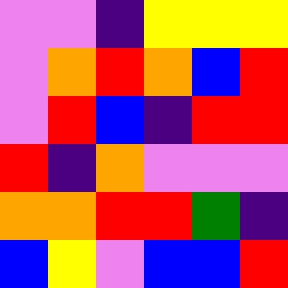[["violet", "violet", "indigo", "yellow", "yellow", "yellow"], ["violet", "orange", "red", "orange", "blue", "red"], ["violet", "red", "blue", "indigo", "red", "red"], ["red", "indigo", "orange", "violet", "violet", "violet"], ["orange", "orange", "red", "red", "green", "indigo"], ["blue", "yellow", "violet", "blue", "blue", "red"]]